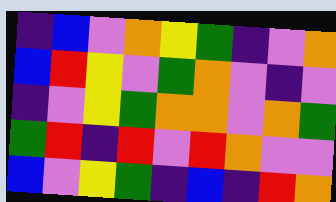[["indigo", "blue", "violet", "orange", "yellow", "green", "indigo", "violet", "orange"], ["blue", "red", "yellow", "violet", "green", "orange", "violet", "indigo", "violet"], ["indigo", "violet", "yellow", "green", "orange", "orange", "violet", "orange", "green"], ["green", "red", "indigo", "red", "violet", "red", "orange", "violet", "violet"], ["blue", "violet", "yellow", "green", "indigo", "blue", "indigo", "red", "orange"]]